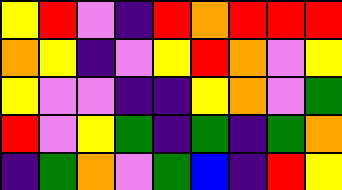[["yellow", "red", "violet", "indigo", "red", "orange", "red", "red", "red"], ["orange", "yellow", "indigo", "violet", "yellow", "red", "orange", "violet", "yellow"], ["yellow", "violet", "violet", "indigo", "indigo", "yellow", "orange", "violet", "green"], ["red", "violet", "yellow", "green", "indigo", "green", "indigo", "green", "orange"], ["indigo", "green", "orange", "violet", "green", "blue", "indigo", "red", "yellow"]]